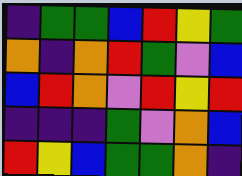[["indigo", "green", "green", "blue", "red", "yellow", "green"], ["orange", "indigo", "orange", "red", "green", "violet", "blue"], ["blue", "red", "orange", "violet", "red", "yellow", "red"], ["indigo", "indigo", "indigo", "green", "violet", "orange", "blue"], ["red", "yellow", "blue", "green", "green", "orange", "indigo"]]